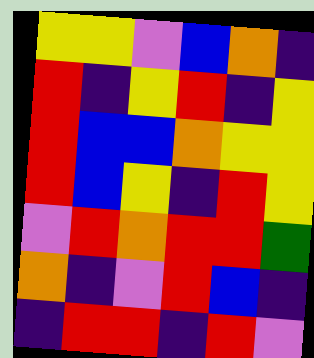[["yellow", "yellow", "violet", "blue", "orange", "indigo"], ["red", "indigo", "yellow", "red", "indigo", "yellow"], ["red", "blue", "blue", "orange", "yellow", "yellow"], ["red", "blue", "yellow", "indigo", "red", "yellow"], ["violet", "red", "orange", "red", "red", "green"], ["orange", "indigo", "violet", "red", "blue", "indigo"], ["indigo", "red", "red", "indigo", "red", "violet"]]